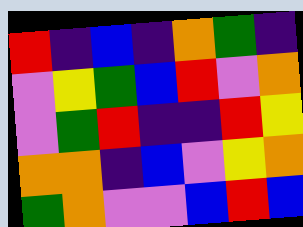[["red", "indigo", "blue", "indigo", "orange", "green", "indigo"], ["violet", "yellow", "green", "blue", "red", "violet", "orange"], ["violet", "green", "red", "indigo", "indigo", "red", "yellow"], ["orange", "orange", "indigo", "blue", "violet", "yellow", "orange"], ["green", "orange", "violet", "violet", "blue", "red", "blue"]]